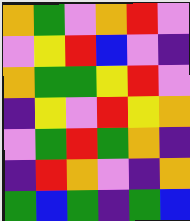[["orange", "green", "violet", "orange", "red", "violet"], ["violet", "yellow", "red", "blue", "violet", "indigo"], ["orange", "green", "green", "yellow", "red", "violet"], ["indigo", "yellow", "violet", "red", "yellow", "orange"], ["violet", "green", "red", "green", "orange", "indigo"], ["indigo", "red", "orange", "violet", "indigo", "orange"], ["green", "blue", "green", "indigo", "green", "blue"]]